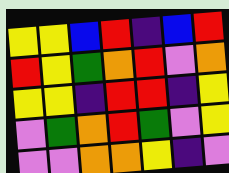[["yellow", "yellow", "blue", "red", "indigo", "blue", "red"], ["red", "yellow", "green", "orange", "red", "violet", "orange"], ["yellow", "yellow", "indigo", "red", "red", "indigo", "yellow"], ["violet", "green", "orange", "red", "green", "violet", "yellow"], ["violet", "violet", "orange", "orange", "yellow", "indigo", "violet"]]